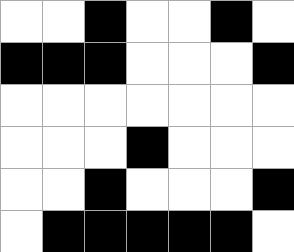[["white", "white", "black", "white", "white", "black", "white"], ["black", "black", "black", "white", "white", "white", "black"], ["white", "white", "white", "white", "white", "white", "white"], ["white", "white", "white", "black", "white", "white", "white"], ["white", "white", "black", "white", "white", "white", "black"], ["white", "black", "black", "black", "black", "black", "white"]]